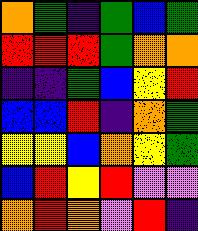[["orange", "green", "indigo", "green", "blue", "green"], ["red", "red", "red", "green", "orange", "orange"], ["indigo", "indigo", "green", "blue", "yellow", "red"], ["blue", "blue", "red", "indigo", "orange", "green"], ["yellow", "yellow", "blue", "orange", "yellow", "green"], ["blue", "red", "yellow", "red", "violet", "violet"], ["orange", "red", "orange", "violet", "red", "indigo"]]